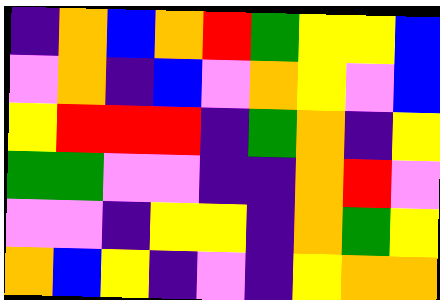[["indigo", "orange", "blue", "orange", "red", "green", "yellow", "yellow", "blue"], ["violet", "orange", "indigo", "blue", "violet", "orange", "yellow", "violet", "blue"], ["yellow", "red", "red", "red", "indigo", "green", "orange", "indigo", "yellow"], ["green", "green", "violet", "violet", "indigo", "indigo", "orange", "red", "violet"], ["violet", "violet", "indigo", "yellow", "yellow", "indigo", "orange", "green", "yellow"], ["orange", "blue", "yellow", "indigo", "violet", "indigo", "yellow", "orange", "orange"]]